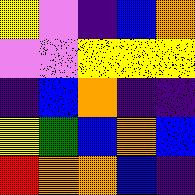[["yellow", "violet", "indigo", "blue", "orange"], ["violet", "violet", "yellow", "yellow", "yellow"], ["indigo", "blue", "orange", "indigo", "indigo"], ["yellow", "green", "blue", "orange", "blue"], ["red", "orange", "orange", "blue", "indigo"]]